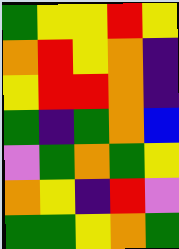[["green", "yellow", "yellow", "red", "yellow"], ["orange", "red", "yellow", "orange", "indigo"], ["yellow", "red", "red", "orange", "indigo"], ["green", "indigo", "green", "orange", "blue"], ["violet", "green", "orange", "green", "yellow"], ["orange", "yellow", "indigo", "red", "violet"], ["green", "green", "yellow", "orange", "green"]]